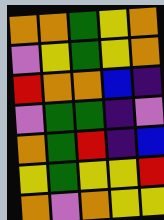[["orange", "orange", "green", "yellow", "orange"], ["violet", "yellow", "green", "yellow", "orange"], ["red", "orange", "orange", "blue", "indigo"], ["violet", "green", "green", "indigo", "violet"], ["orange", "green", "red", "indigo", "blue"], ["yellow", "green", "yellow", "yellow", "red"], ["orange", "violet", "orange", "yellow", "yellow"]]